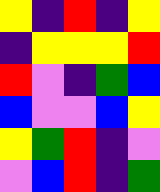[["yellow", "indigo", "red", "indigo", "yellow"], ["indigo", "yellow", "yellow", "yellow", "red"], ["red", "violet", "indigo", "green", "blue"], ["blue", "violet", "violet", "blue", "yellow"], ["yellow", "green", "red", "indigo", "violet"], ["violet", "blue", "red", "indigo", "green"]]